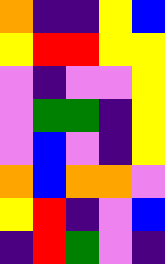[["orange", "indigo", "indigo", "yellow", "blue"], ["yellow", "red", "red", "yellow", "yellow"], ["violet", "indigo", "violet", "violet", "yellow"], ["violet", "green", "green", "indigo", "yellow"], ["violet", "blue", "violet", "indigo", "yellow"], ["orange", "blue", "orange", "orange", "violet"], ["yellow", "red", "indigo", "violet", "blue"], ["indigo", "red", "green", "violet", "indigo"]]